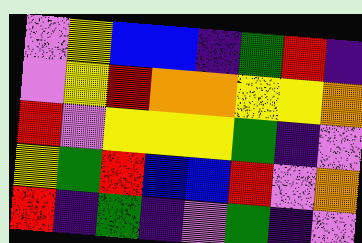[["violet", "yellow", "blue", "blue", "indigo", "green", "red", "indigo"], ["violet", "yellow", "red", "orange", "orange", "yellow", "yellow", "orange"], ["red", "violet", "yellow", "yellow", "yellow", "green", "indigo", "violet"], ["yellow", "green", "red", "blue", "blue", "red", "violet", "orange"], ["red", "indigo", "green", "indigo", "violet", "green", "indigo", "violet"]]